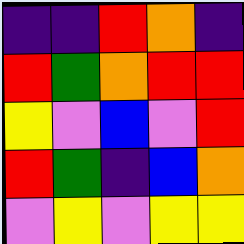[["indigo", "indigo", "red", "orange", "indigo"], ["red", "green", "orange", "red", "red"], ["yellow", "violet", "blue", "violet", "red"], ["red", "green", "indigo", "blue", "orange"], ["violet", "yellow", "violet", "yellow", "yellow"]]